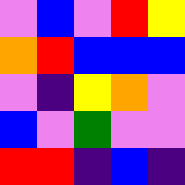[["violet", "blue", "violet", "red", "yellow"], ["orange", "red", "blue", "blue", "blue"], ["violet", "indigo", "yellow", "orange", "violet"], ["blue", "violet", "green", "violet", "violet"], ["red", "red", "indigo", "blue", "indigo"]]